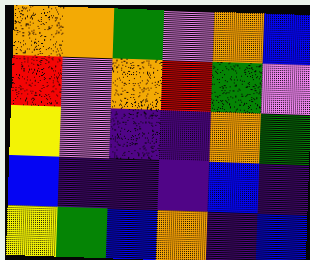[["orange", "orange", "green", "violet", "orange", "blue"], ["red", "violet", "orange", "red", "green", "violet"], ["yellow", "violet", "indigo", "indigo", "orange", "green"], ["blue", "indigo", "indigo", "indigo", "blue", "indigo"], ["yellow", "green", "blue", "orange", "indigo", "blue"]]